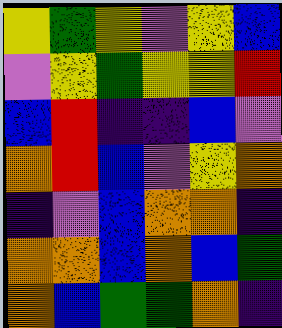[["yellow", "green", "yellow", "violet", "yellow", "blue"], ["violet", "yellow", "green", "yellow", "yellow", "red"], ["blue", "red", "indigo", "indigo", "blue", "violet"], ["orange", "red", "blue", "violet", "yellow", "orange"], ["indigo", "violet", "blue", "orange", "orange", "indigo"], ["orange", "orange", "blue", "orange", "blue", "green"], ["orange", "blue", "green", "green", "orange", "indigo"]]